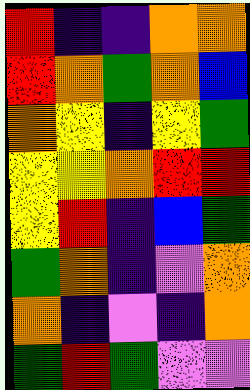[["red", "indigo", "indigo", "orange", "orange"], ["red", "orange", "green", "orange", "blue"], ["orange", "yellow", "indigo", "yellow", "green"], ["yellow", "yellow", "orange", "red", "red"], ["yellow", "red", "indigo", "blue", "green"], ["green", "orange", "indigo", "violet", "orange"], ["orange", "indigo", "violet", "indigo", "orange"], ["green", "red", "green", "violet", "violet"]]